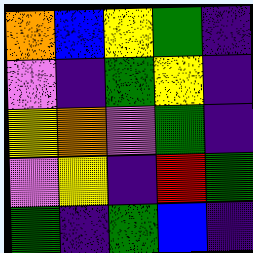[["orange", "blue", "yellow", "green", "indigo"], ["violet", "indigo", "green", "yellow", "indigo"], ["yellow", "orange", "violet", "green", "indigo"], ["violet", "yellow", "indigo", "red", "green"], ["green", "indigo", "green", "blue", "indigo"]]